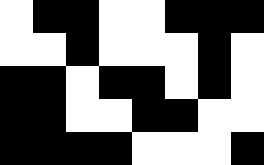[["white", "black", "black", "white", "white", "black", "black", "black"], ["white", "white", "black", "white", "white", "white", "black", "white"], ["black", "black", "white", "black", "black", "white", "black", "white"], ["black", "black", "white", "white", "black", "black", "white", "white"], ["black", "black", "black", "black", "white", "white", "white", "black"]]